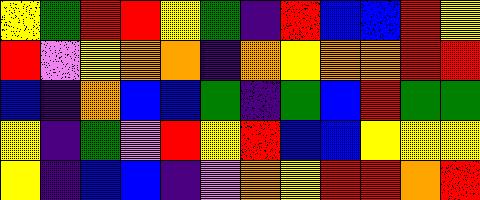[["yellow", "green", "red", "red", "yellow", "green", "indigo", "red", "blue", "blue", "red", "yellow"], ["red", "violet", "yellow", "orange", "orange", "indigo", "orange", "yellow", "orange", "orange", "red", "red"], ["blue", "indigo", "orange", "blue", "blue", "green", "indigo", "green", "blue", "red", "green", "green"], ["yellow", "indigo", "green", "violet", "red", "yellow", "red", "blue", "blue", "yellow", "yellow", "yellow"], ["yellow", "indigo", "blue", "blue", "indigo", "violet", "orange", "yellow", "red", "red", "orange", "red"]]